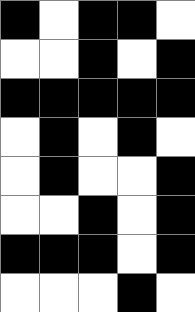[["black", "white", "black", "black", "white"], ["white", "white", "black", "white", "black"], ["black", "black", "black", "black", "black"], ["white", "black", "white", "black", "white"], ["white", "black", "white", "white", "black"], ["white", "white", "black", "white", "black"], ["black", "black", "black", "white", "black"], ["white", "white", "white", "black", "white"]]